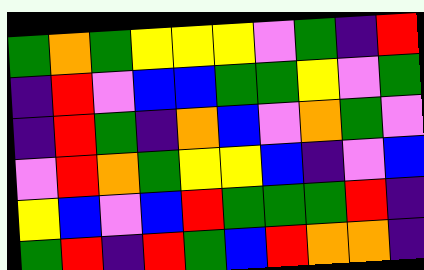[["green", "orange", "green", "yellow", "yellow", "yellow", "violet", "green", "indigo", "red"], ["indigo", "red", "violet", "blue", "blue", "green", "green", "yellow", "violet", "green"], ["indigo", "red", "green", "indigo", "orange", "blue", "violet", "orange", "green", "violet"], ["violet", "red", "orange", "green", "yellow", "yellow", "blue", "indigo", "violet", "blue"], ["yellow", "blue", "violet", "blue", "red", "green", "green", "green", "red", "indigo"], ["green", "red", "indigo", "red", "green", "blue", "red", "orange", "orange", "indigo"]]